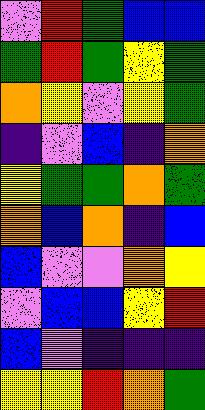[["violet", "red", "green", "blue", "blue"], ["green", "red", "green", "yellow", "green"], ["orange", "yellow", "violet", "yellow", "green"], ["indigo", "violet", "blue", "indigo", "orange"], ["yellow", "green", "green", "orange", "green"], ["orange", "blue", "orange", "indigo", "blue"], ["blue", "violet", "violet", "orange", "yellow"], ["violet", "blue", "blue", "yellow", "red"], ["blue", "violet", "indigo", "indigo", "indigo"], ["yellow", "yellow", "red", "orange", "green"]]